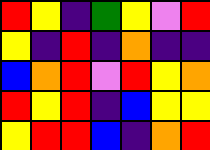[["red", "yellow", "indigo", "green", "yellow", "violet", "red"], ["yellow", "indigo", "red", "indigo", "orange", "indigo", "indigo"], ["blue", "orange", "red", "violet", "red", "yellow", "orange"], ["red", "yellow", "red", "indigo", "blue", "yellow", "yellow"], ["yellow", "red", "red", "blue", "indigo", "orange", "red"]]